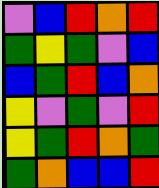[["violet", "blue", "red", "orange", "red"], ["green", "yellow", "green", "violet", "blue"], ["blue", "green", "red", "blue", "orange"], ["yellow", "violet", "green", "violet", "red"], ["yellow", "green", "red", "orange", "green"], ["green", "orange", "blue", "blue", "red"]]